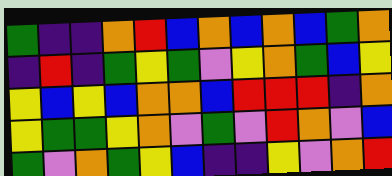[["green", "indigo", "indigo", "orange", "red", "blue", "orange", "blue", "orange", "blue", "green", "orange"], ["indigo", "red", "indigo", "green", "yellow", "green", "violet", "yellow", "orange", "green", "blue", "yellow"], ["yellow", "blue", "yellow", "blue", "orange", "orange", "blue", "red", "red", "red", "indigo", "orange"], ["yellow", "green", "green", "yellow", "orange", "violet", "green", "violet", "red", "orange", "violet", "blue"], ["green", "violet", "orange", "green", "yellow", "blue", "indigo", "indigo", "yellow", "violet", "orange", "red"]]